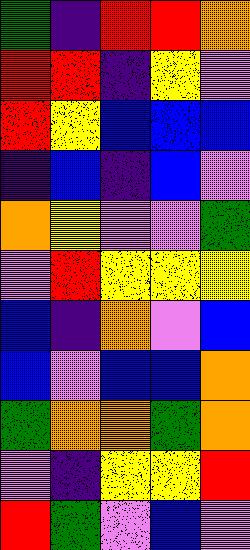[["green", "indigo", "red", "red", "orange"], ["red", "red", "indigo", "yellow", "violet"], ["red", "yellow", "blue", "blue", "blue"], ["indigo", "blue", "indigo", "blue", "violet"], ["orange", "yellow", "violet", "violet", "green"], ["violet", "red", "yellow", "yellow", "yellow"], ["blue", "indigo", "orange", "violet", "blue"], ["blue", "violet", "blue", "blue", "orange"], ["green", "orange", "orange", "green", "orange"], ["violet", "indigo", "yellow", "yellow", "red"], ["red", "green", "violet", "blue", "violet"]]